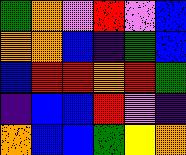[["green", "orange", "violet", "red", "violet", "blue"], ["orange", "orange", "blue", "indigo", "green", "blue"], ["blue", "red", "red", "orange", "red", "green"], ["indigo", "blue", "blue", "red", "violet", "indigo"], ["orange", "blue", "blue", "green", "yellow", "orange"]]